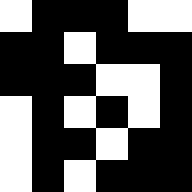[["white", "black", "black", "black", "white", "white"], ["black", "black", "white", "black", "black", "black"], ["black", "black", "black", "white", "white", "black"], ["white", "black", "white", "black", "white", "black"], ["white", "black", "black", "white", "black", "black"], ["white", "black", "white", "black", "black", "black"]]